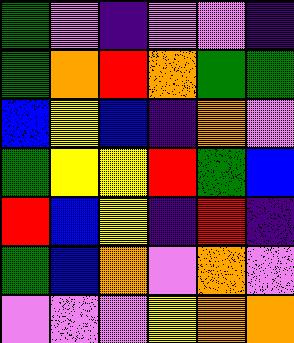[["green", "violet", "indigo", "violet", "violet", "indigo"], ["green", "orange", "red", "orange", "green", "green"], ["blue", "yellow", "blue", "indigo", "orange", "violet"], ["green", "yellow", "yellow", "red", "green", "blue"], ["red", "blue", "yellow", "indigo", "red", "indigo"], ["green", "blue", "orange", "violet", "orange", "violet"], ["violet", "violet", "violet", "yellow", "orange", "orange"]]